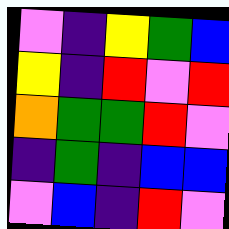[["violet", "indigo", "yellow", "green", "blue"], ["yellow", "indigo", "red", "violet", "red"], ["orange", "green", "green", "red", "violet"], ["indigo", "green", "indigo", "blue", "blue"], ["violet", "blue", "indigo", "red", "violet"]]